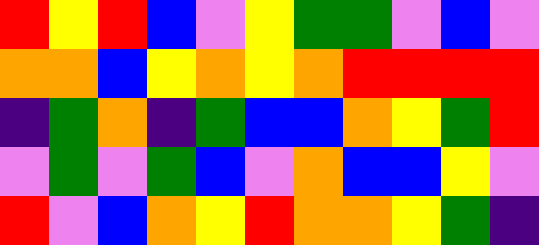[["red", "yellow", "red", "blue", "violet", "yellow", "green", "green", "violet", "blue", "violet"], ["orange", "orange", "blue", "yellow", "orange", "yellow", "orange", "red", "red", "red", "red"], ["indigo", "green", "orange", "indigo", "green", "blue", "blue", "orange", "yellow", "green", "red"], ["violet", "green", "violet", "green", "blue", "violet", "orange", "blue", "blue", "yellow", "violet"], ["red", "violet", "blue", "orange", "yellow", "red", "orange", "orange", "yellow", "green", "indigo"]]